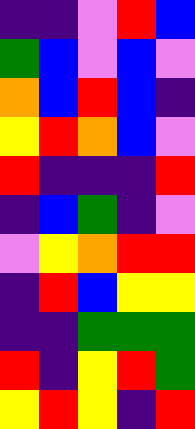[["indigo", "indigo", "violet", "red", "blue"], ["green", "blue", "violet", "blue", "violet"], ["orange", "blue", "red", "blue", "indigo"], ["yellow", "red", "orange", "blue", "violet"], ["red", "indigo", "indigo", "indigo", "red"], ["indigo", "blue", "green", "indigo", "violet"], ["violet", "yellow", "orange", "red", "red"], ["indigo", "red", "blue", "yellow", "yellow"], ["indigo", "indigo", "green", "green", "green"], ["red", "indigo", "yellow", "red", "green"], ["yellow", "red", "yellow", "indigo", "red"]]